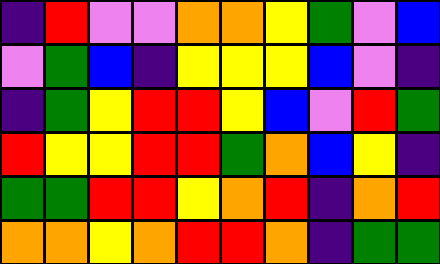[["indigo", "red", "violet", "violet", "orange", "orange", "yellow", "green", "violet", "blue"], ["violet", "green", "blue", "indigo", "yellow", "yellow", "yellow", "blue", "violet", "indigo"], ["indigo", "green", "yellow", "red", "red", "yellow", "blue", "violet", "red", "green"], ["red", "yellow", "yellow", "red", "red", "green", "orange", "blue", "yellow", "indigo"], ["green", "green", "red", "red", "yellow", "orange", "red", "indigo", "orange", "red"], ["orange", "orange", "yellow", "orange", "red", "red", "orange", "indigo", "green", "green"]]